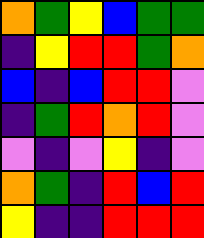[["orange", "green", "yellow", "blue", "green", "green"], ["indigo", "yellow", "red", "red", "green", "orange"], ["blue", "indigo", "blue", "red", "red", "violet"], ["indigo", "green", "red", "orange", "red", "violet"], ["violet", "indigo", "violet", "yellow", "indigo", "violet"], ["orange", "green", "indigo", "red", "blue", "red"], ["yellow", "indigo", "indigo", "red", "red", "red"]]